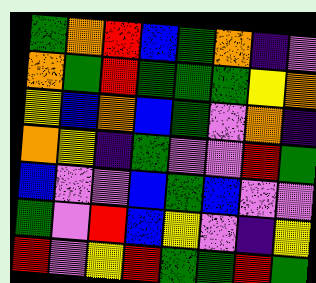[["green", "orange", "red", "blue", "green", "orange", "indigo", "violet"], ["orange", "green", "red", "green", "green", "green", "yellow", "orange"], ["yellow", "blue", "orange", "blue", "green", "violet", "orange", "indigo"], ["orange", "yellow", "indigo", "green", "violet", "violet", "red", "green"], ["blue", "violet", "violet", "blue", "green", "blue", "violet", "violet"], ["green", "violet", "red", "blue", "yellow", "violet", "indigo", "yellow"], ["red", "violet", "yellow", "red", "green", "green", "red", "green"]]